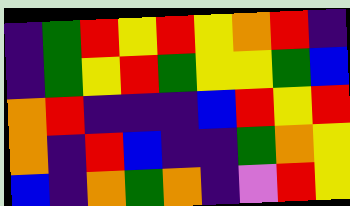[["indigo", "green", "red", "yellow", "red", "yellow", "orange", "red", "indigo"], ["indigo", "green", "yellow", "red", "green", "yellow", "yellow", "green", "blue"], ["orange", "red", "indigo", "indigo", "indigo", "blue", "red", "yellow", "red"], ["orange", "indigo", "red", "blue", "indigo", "indigo", "green", "orange", "yellow"], ["blue", "indigo", "orange", "green", "orange", "indigo", "violet", "red", "yellow"]]